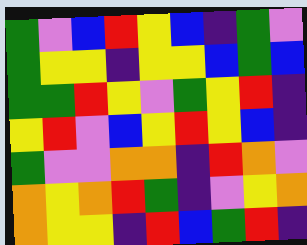[["green", "violet", "blue", "red", "yellow", "blue", "indigo", "green", "violet"], ["green", "yellow", "yellow", "indigo", "yellow", "yellow", "blue", "green", "blue"], ["green", "green", "red", "yellow", "violet", "green", "yellow", "red", "indigo"], ["yellow", "red", "violet", "blue", "yellow", "red", "yellow", "blue", "indigo"], ["green", "violet", "violet", "orange", "orange", "indigo", "red", "orange", "violet"], ["orange", "yellow", "orange", "red", "green", "indigo", "violet", "yellow", "orange"], ["orange", "yellow", "yellow", "indigo", "red", "blue", "green", "red", "indigo"]]